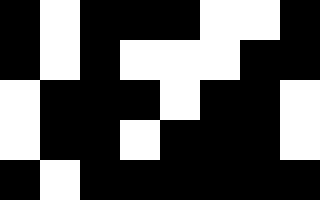[["black", "white", "black", "black", "black", "white", "white", "black"], ["black", "white", "black", "white", "white", "white", "black", "black"], ["white", "black", "black", "black", "white", "black", "black", "white"], ["white", "black", "black", "white", "black", "black", "black", "white"], ["black", "white", "black", "black", "black", "black", "black", "black"]]